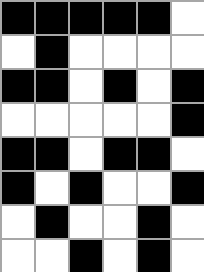[["black", "black", "black", "black", "black", "white"], ["white", "black", "white", "white", "white", "white"], ["black", "black", "white", "black", "white", "black"], ["white", "white", "white", "white", "white", "black"], ["black", "black", "white", "black", "black", "white"], ["black", "white", "black", "white", "white", "black"], ["white", "black", "white", "white", "black", "white"], ["white", "white", "black", "white", "black", "white"]]